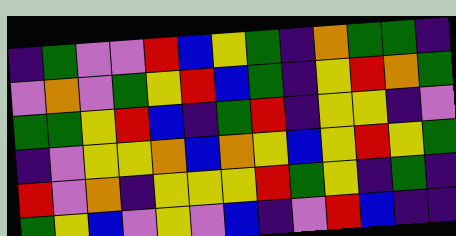[["indigo", "green", "violet", "violet", "red", "blue", "yellow", "green", "indigo", "orange", "green", "green", "indigo"], ["violet", "orange", "violet", "green", "yellow", "red", "blue", "green", "indigo", "yellow", "red", "orange", "green"], ["green", "green", "yellow", "red", "blue", "indigo", "green", "red", "indigo", "yellow", "yellow", "indigo", "violet"], ["indigo", "violet", "yellow", "yellow", "orange", "blue", "orange", "yellow", "blue", "yellow", "red", "yellow", "green"], ["red", "violet", "orange", "indigo", "yellow", "yellow", "yellow", "red", "green", "yellow", "indigo", "green", "indigo"], ["green", "yellow", "blue", "violet", "yellow", "violet", "blue", "indigo", "violet", "red", "blue", "indigo", "indigo"]]